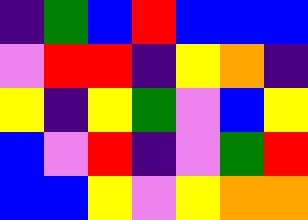[["indigo", "green", "blue", "red", "blue", "blue", "blue"], ["violet", "red", "red", "indigo", "yellow", "orange", "indigo"], ["yellow", "indigo", "yellow", "green", "violet", "blue", "yellow"], ["blue", "violet", "red", "indigo", "violet", "green", "red"], ["blue", "blue", "yellow", "violet", "yellow", "orange", "orange"]]